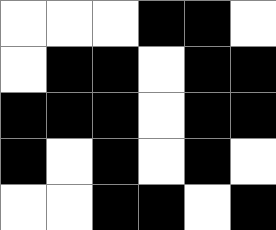[["white", "white", "white", "black", "black", "white"], ["white", "black", "black", "white", "black", "black"], ["black", "black", "black", "white", "black", "black"], ["black", "white", "black", "white", "black", "white"], ["white", "white", "black", "black", "white", "black"]]